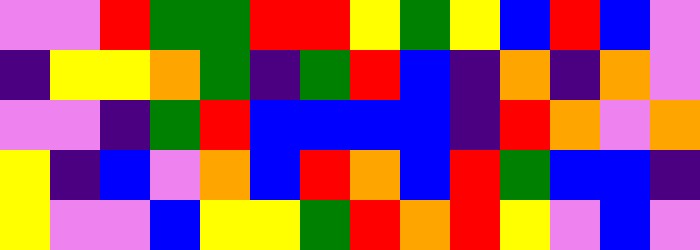[["violet", "violet", "red", "green", "green", "red", "red", "yellow", "green", "yellow", "blue", "red", "blue", "violet"], ["indigo", "yellow", "yellow", "orange", "green", "indigo", "green", "red", "blue", "indigo", "orange", "indigo", "orange", "violet"], ["violet", "violet", "indigo", "green", "red", "blue", "blue", "blue", "blue", "indigo", "red", "orange", "violet", "orange"], ["yellow", "indigo", "blue", "violet", "orange", "blue", "red", "orange", "blue", "red", "green", "blue", "blue", "indigo"], ["yellow", "violet", "violet", "blue", "yellow", "yellow", "green", "red", "orange", "red", "yellow", "violet", "blue", "violet"]]